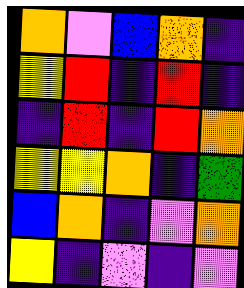[["orange", "violet", "blue", "orange", "indigo"], ["yellow", "red", "indigo", "red", "indigo"], ["indigo", "red", "indigo", "red", "orange"], ["yellow", "yellow", "orange", "indigo", "green"], ["blue", "orange", "indigo", "violet", "orange"], ["yellow", "indigo", "violet", "indigo", "violet"]]